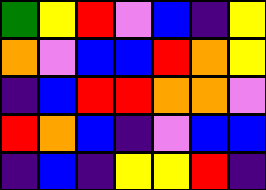[["green", "yellow", "red", "violet", "blue", "indigo", "yellow"], ["orange", "violet", "blue", "blue", "red", "orange", "yellow"], ["indigo", "blue", "red", "red", "orange", "orange", "violet"], ["red", "orange", "blue", "indigo", "violet", "blue", "blue"], ["indigo", "blue", "indigo", "yellow", "yellow", "red", "indigo"]]